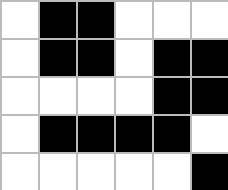[["white", "black", "black", "white", "white", "white"], ["white", "black", "black", "white", "black", "black"], ["white", "white", "white", "white", "black", "black"], ["white", "black", "black", "black", "black", "white"], ["white", "white", "white", "white", "white", "black"]]